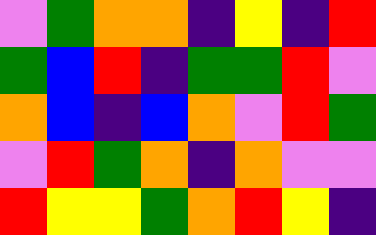[["violet", "green", "orange", "orange", "indigo", "yellow", "indigo", "red"], ["green", "blue", "red", "indigo", "green", "green", "red", "violet"], ["orange", "blue", "indigo", "blue", "orange", "violet", "red", "green"], ["violet", "red", "green", "orange", "indigo", "orange", "violet", "violet"], ["red", "yellow", "yellow", "green", "orange", "red", "yellow", "indigo"]]